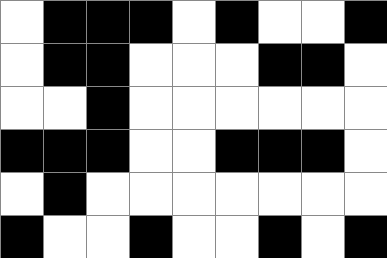[["white", "black", "black", "black", "white", "black", "white", "white", "black"], ["white", "black", "black", "white", "white", "white", "black", "black", "white"], ["white", "white", "black", "white", "white", "white", "white", "white", "white"], ["black", "black", "black", "white", "white", "black", "black", "black", "white"], ["white", "black", "white", "white", "white", "white", "white", "white", "white"], ["black", "white", "white", "black", "white", "white", "black", "white", "black"]]